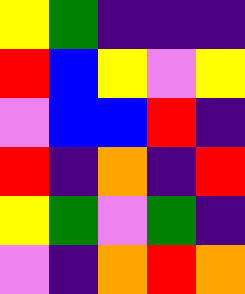[["yellow", "green", "indigo", "indigo", "indigo"], ["red", "blue", "yellow", "violet", "yellow"], ["violet", "blue", "blue", "red", "indigo"], ["red", "indigo", "orange", "indigo", "red"], ["yellow", "green", "violet", "green", "indigo"], ["violet", "indigo", "orange", "red", "orange"]]